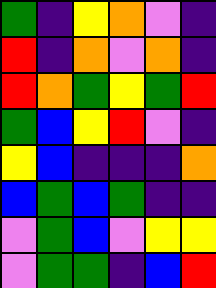[["green", "indigo", "yellow", "orange", "violet", "indigo"], ["red", "indigo", "orange", "violet", "orange", "indigo"], ["red", "orange", "green", "yellow", "green", "red"], ["green", "blue", "yellow", "red", "violet", "indigo"], ["yellow", "blue", "indigo", "indigo", "indigo", "orange"], ["blue", "green", "blue", "green", "indigo", "indigo"], ["violet", "green", "blue", "violet", "yellow", "yellow"], ["violet", "green", "green", "indigo", "blue", "red"]]